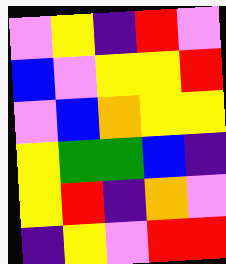[["violet", "yellow", "indigo", "red", "violet"], ["blue", "violet", "yellow", "yellow", "red"], ["violet", "blue", "orange", "yellow", "yellow"], ["yellow", "green", "green", "blue", "indigo"], ["yellow", "red", "indigo", "orange", "violet"], ["indigo", "yellow", "violet", "red", "red"]]